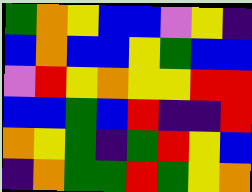[["green", "orange", "yellow", "blue", "blue", "violet", "yellow", "indigo"], ["blue", "orange", "blue", "blue", "yellow", "green", "blue", "blue"], ["violet", "red", "yellow", "orange", "yellow", "yellow", "red", "red"], ["blue", "blue", "green", "blue", "red", "indigo", "indigo", "red"], ["orange", "yellow", "green", "indigo", "green", "red", "yellow", "blue"], ["indigo", "orange", "green", "green", "red", "green", "yellow", "orange"]]